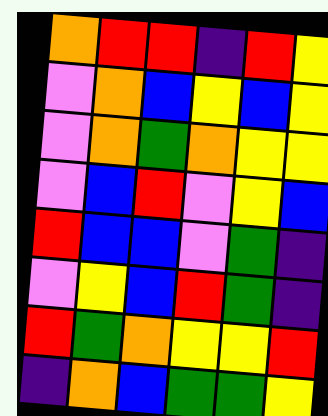[["orange", "red", "red", "indigo", "red", "yellow"], ["violet", "orange", "blue", "yellow", "blue", "yellow"], ["violet", "orange", "green", "orange", "yellow", "yellow"], ["violet", "blue", "red", "violet", "yellow", "blue"], ["red", "blue", "blue", "violet", "green", "indigo"], ["violet", "yellow", "blue", "red", "green", "indigo"], ["red", "green", "orange", "yellow", "yellow", "red"], ["indigo", "orange", "blue", "green", "green", "yellow"]]